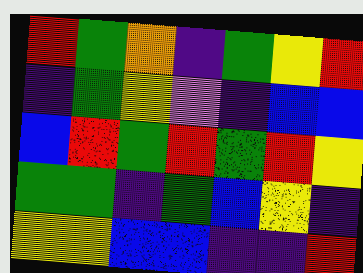[["red", "green", "orange", "indigo", "green", "yellow", "red"], ["indigo", "green", "yellow", "violet", "indigo", "blue", "blue"], ["blue", "red", "green", "red", "green", "red", "yellow"], ["green", "green", "indigo", "green", "blue", "yellow", "indigo"], ["yellow", "yellow", "blue", "blue", "indigo", "indigo", "red"]]